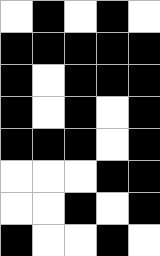[["white", "black", "white", "black", "white"], ["black", "black", "black", "black", "black"], ["black", "white", "black", "black", "black"], ["black", "white", "black", "white", "black"], ["black", "black", "black", "white", "black"], ["white", "white", "white", "black", "black"], ["white", "white", "black", "white", "black"], ["black", "white", "white", "black", "white"]]